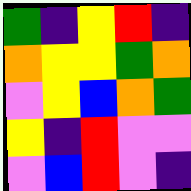[["green", "indigo", "yellow", "red", "indigo"], ["orange", "yellow", "yellow", "green", "orange"], ["violet", "yellow", "blue", "orange", "green"], ["yellow", "indigo", "red", "violet", "violet"], ["violet", "blue", "red", "violet", "indigo"]]